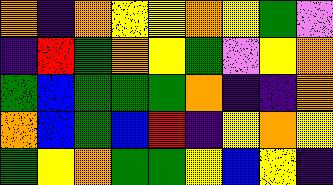[["orange", "indigo", "orange", "yellow", "yellow", "orange", "yellow", "green", "violet"], ["indigo", "red", "green", "orange", "yellow", "green", "violet", "yellow", "orange"], ["green", "blue", "green", "green", "green", "orange", "indigo", "indigo", "orange"], ["orange", "blue", "green", "blue", "red", "indigo", "yellow", "orange", "yellow"], ["green", "yellow", "orange", "green", "green", "yellow", "blue", "yellow", "indigo"]]